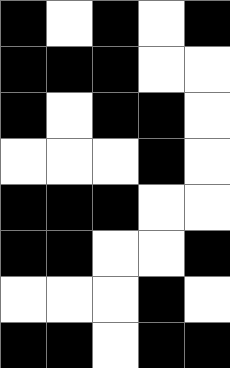[["black", "white", "black", "white", "black"], ["black", "black", "black", "white", "white"], ["black", "white", "black", "black", "white"], ["white", "white", "white", "black", "white"], ["black", "black", "black", "white", "white"], ["black", "black", "white", "white", "black"], ["white", "white", "white", "black", "white"], ["black", "black", "white", "black", "black"]]